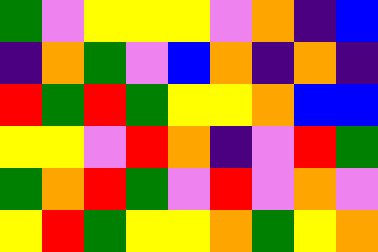[["green", "violet", "yellow", "yellow", "yellow", "violet", "orange", "indigo", "blue"], ["indigo", "orange", "green", "violet", "blue", "orange", "indigo", "orange", "indigo"], ["red", "green", "red", "green", "yellow", "yellow", "orange", "blue", "blue"], ["yellow", "yellow", "violet", "red", "orange", "indigo", "violet", "red", "green"], ["green", "orange", "red", "green", "violet", "red", "violet", "orange", "violet"], ["yellow", "red", "green", "yellow", "yellow", "orange", "green", "yellow", "orange"]]